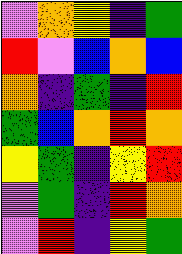[["violet", "orange", "yellow", "indigo", "green"], ["red", "violet", "blue", "orange", "blue"], ["orange", "indigo", "green", "indigo", "red"], ["green", "blue", "orange", "red", "orange"], ["yellow", "green", "indigo", "yellow", "red"], ["violet", "green", "indigo", "red", "orange"], ["violet", "red", "indigo", "yellow", "green"]]